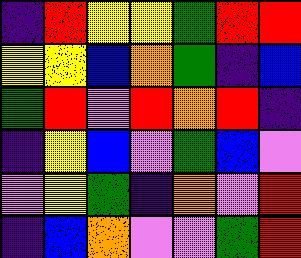[["indigo", "red", "yellow", "yellow", "green", "red", "red"], ["yellow", "yellow", "blue", "orange", "green", "indigo", "blue"], ["green", "red", "violet", "red", "orange", "red", "indigo"], ["indigo", "yellow", "blue", "violet", "green", "blue", "violet"], ["violet", "yellow", "green", "indigo", "orange", "violet", "red"], ["indigo", "blue", "orange", "violet", "violet", "green", "red"]]